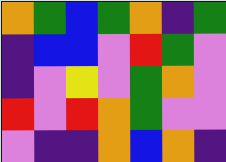[["orange", "green", "blue", "green", "orange", "indigo", "green"], ["indigo", "blue", "blue", "violet", "red", "green", "violet"], ["indigo", "violet", "yellow", "violet", "green", "orange", "violet"], ["red", "violet", "red", "orange", "green", "violet", "violet"], ["violet", "indigo", "indigo", "orange", "blue", "orange", "indigo"]]